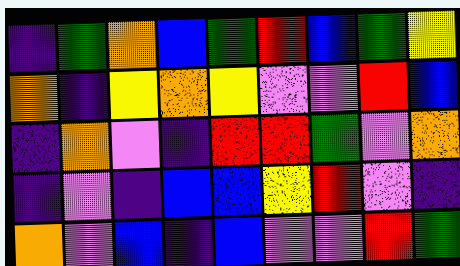[["indigo", "green", "orange", "blue", "green", "red", "blue", "green", "yellow"], ["orange", "indigo", "yellow", "orange", "yellow", "violet", "violet", "red", "blue"], ["indigo", "orange", "violet", "indigo", "red", "red", "green", "violet", "orange"], ["indigo", "violet", "indigo", "blue", "blue", "yellow", "red", "violet", "indigo"], ["orange", "violet", "blue", "indigo", "blue", "violet", "violet", "red", "green"]]